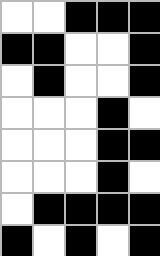[["white", "white", "black", "black", "black"], ["black", "black", "white", "white", "black"], ["white", "black", "white", "white", "black"], ["white", "white", "white", "black", "white"], ["white", "white", "white", "black", "black"], ["white", "white", "white", "black", "white"], ["white", "black", "black", "black", "black"], ["black", "white", "black", "white", "black"]]